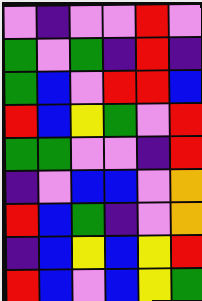[["violet", "indigo", "violet", "violet", "red", "violet"], ["green", "violet", "green", "indigo", "red", "indigo"], ["green", "blue", "violet", "red", "red", "blue"], ["red", "blue", "yellow", "green", "violet", "red"], ["green", "green", "violet", "violet", "indigo", "red"], ["indigo", "violet", "blue", "blue", "violet", "orange"], ["red", "blue", "green", "indigo", "violet", "orange"], ["indigo", "blue", "yellow", "blue", "yellow", "red"], ["red", "blue", "violet", "blue", "yellow", "green"]]